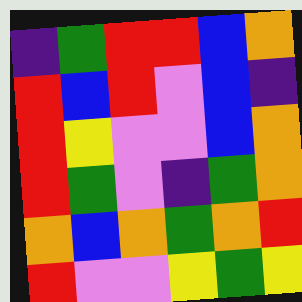[["indigo", "green", "red", "red", "blue", "orange"], ["red", "blue", "red", "violet", "blue", "indigo"], ["red", "yellow", "violet", "violet", "blue", "orange"], ["red", "green", "violet", "indigo", "green", "orange"], ["orange", "blue", "orange", "green", "orange", "red"], ["red", "violet", "violet", "yellow", "green", "yellow"]]